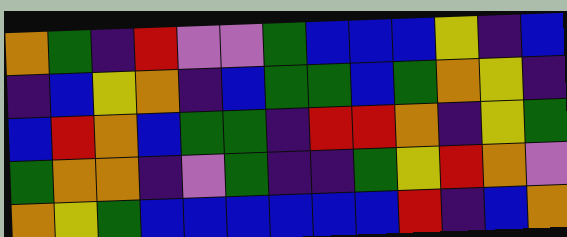[["orange", "green", "indigo", "red", "violet", "violet", "green", "blue", "blue", "blue", "yellow", "indigo", "blue"], ["indigo", "blue", "yellow", "orange", "indigo", "blue", "green", "green", "blue", "green", "orange", "yellow", "indigo"], ["blue", "red", "orange", "blue", "green", "green", "indigo", "red", "red", "orange", "indigo", "yellow", "green"], ["green", "orange", "orange", "indigo", "violet", "green", "indigo", "indigo", "green", "yellow", "red", "orange", "violet"], ["orange", "yellow", "green", "blue", "blue", "blue", "blue", "blue", "blue", "red", "indigo", "blue", "orange"]]